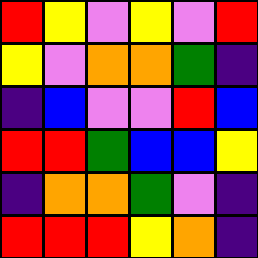[["red", "yellow", "violet", "yellow", "violet", "red"], ["yellow", "violet", "orange", "orange", "green", "indigo"], ["indigo", "blue", "violet", "violet", "red", "blue"], ["red", "red", "green", "blue", "blue", "yellow"], ["indigo", "orange", "orange", "green", "violet", "indigo"], ["red", "red", "red", "yellow", "orange", "indigo"]]